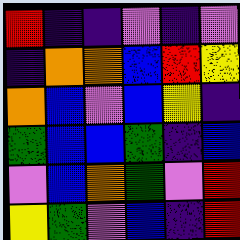[["red", "indigo", "indigo", "violet", "indigo", "violet"], ["indigo", "orange", "orange", "blue", "red", "yellow"], ["orange", "blue", "violet", "blue", "yellow", "indigo"], ["green", "blue", "blue", "green", "indigo", "blue"], ["violet", "blue", "orange", "green", "violet", "red"], ["yellow", "green", "violet", "blue", "indigo", "red"]]